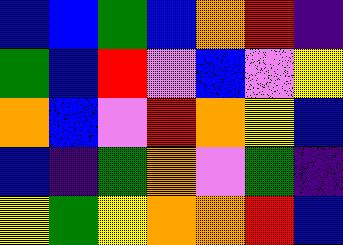[["blue", "blue", "green", "blue", "orange", "red", "indigo"], ["green", "blue", "red", "violet", "blue", "violet", "yellow"], ["orange", "blue", "violet", "red", "orange", "yellow", "blue"], ["blue", "indigo", "green", "orange", "violet", "green", "indigo"], ["yellow", "green", "yellow", "orange", "orange", "red", "blue"]]